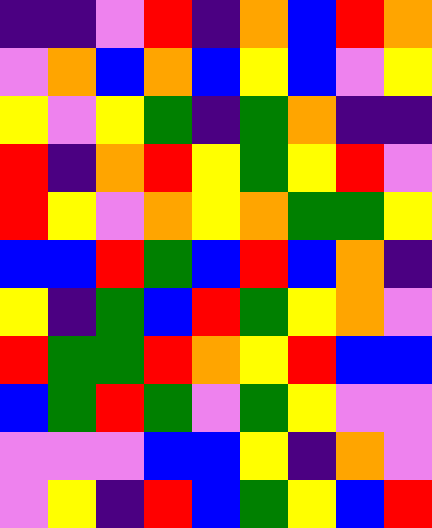[["indigo", "indigo", "violet", "red", "indigo", "orange", "blue", "red", "orange"], ["violet", "orange", "blue", "orange", "blue", "yellow", "blue", "violet", "yellow"], ["yellow", "violet", "yellow", "green", "indigo", "green", "orange", "indigo", "indigo"], ["red", "indigo", "orange", "red", "yellow", "green", "yellow", "red", "violet"], ["red", "yellow", "violet", "orange", "yellow", "orange", "green", "green", "yellow"], ["blue", "blue", "red", "green", "blue", "red", "blue", "orange", "indigo"], ["yellow", "indigo", "green", "blue", "red", "green", "yellow", "orange", "violet"], ["red", "green", "green", "red", "orange", "yellow", "red", "blue", "blue"], ["blue", "green", "red", "green", "violet", "green", "yellow", "violet", "violet"], ["violet", "violet", "violet", "blue", "blue", "yellow", "indigo", "orange", "violet"], ["violet", "yellow", "indigo", "red", "blue", "green", "yellow", "blue", "red"]]